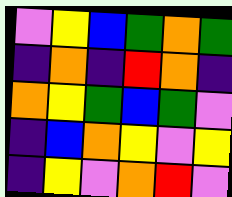[["violet", "yellow", "blue", "green", "orange", "green"], ["indigo", "orange", "indigo", "red", "orange", "indigo"], ["orange", "yellow", "green", "blue", "green", "violet"], ["indigo", "blue", "orange", "yellow", "violet", "yellow"], ["indigo", "yellow", "violet", "orange", "red", "violet"]]